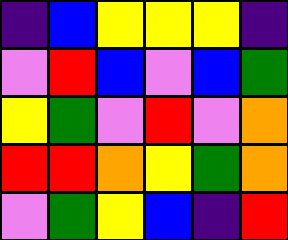[["indigo", "blue", "yellow", "yellow", "yellow", "indigo"], ["violet", "red", "blue", "violet", "blue", "green"], ["yellow", "green", "violet", "red", "violet", "orange"], ["red", "red", "orange", "yellow", "green", "orange"], ["violet", "green", "yellow", "blue", "indigo", "red"]]